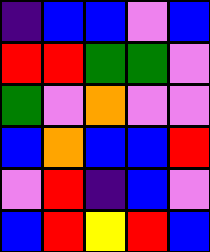[["indigo", "blue", "blue", "violet", "blue"], ["red", "red", "green", "green", "violet"], ["green", "violet", "orange", "violet", "violet"], ["blue", "orange", "blue", "blue", "red"], ["violet", "red", "indigo", "blue", "violet"], ["blue", "red", "yellow", "red", "blue"]]